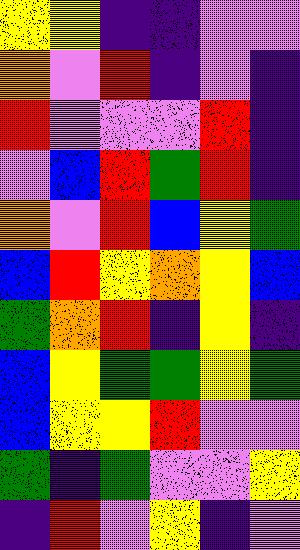[["yellow", "yellow", "indigo", "indigo", "violet", "violet"], ["orange", "violet", "red", "indigo", "violet", "indigo"], ["red", "violet", "violet", "violet", "red", "indigo"], ["violet", "blue", "red", "green", "red", "indigo"], ["orange", "violet", "red", "blue", "yellow", "green"], ["blue", "red", "yellow", "orange", "yellow", "blue"], ["green", "orange", "red", "indigo", "yellow", "indigo"], ["blue", "yellow", "green", "green", "yellow", "green"], ["blue", "yellow", "yellow", "red", "violet", "violet"], ["green", "indigo", "green", "violet", "violet", "yellow"], ["indigo", "red", "violet", "yellow", "indigo", "violet"]]